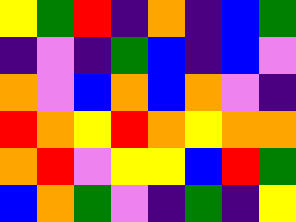[["yellow", "green", "red", "indigo", "orange", "indigo", "blue", "green"], ["indigo", "violet", "indigo", "green", "blue", "indigo", "blue", "violet"], ["orange", "violet", "blue", "orange", "blue", "orange", "violet", "indigo"], ["red", "orange", "yellow", "red", "orange", "yellow", "orange", "orange"], ["orange", "red", "violet", "yellow", "yellow", "blue", "red", "green"], ["blue", "orange", "green", "violet", "indigo", "green", "indigo", "yellow"]]